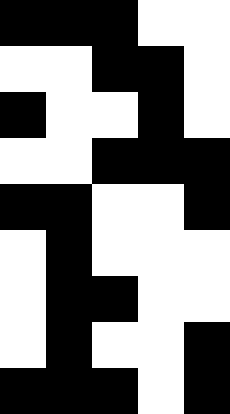[["black", "black", "black", "white", "white"], ["white", "white", "black", "black", "white"], ["black", "white", "white", "black", "white"], ["white", "white", "black", "black", "black"], ["black", "black", "white", "white", "black"], ["white", "black", "white", "white", "white"], ["white", "black", "black", "white", "white"], ["white", "black", "white", "white", "black"], ["black", "black", "black", "white", "black"]]